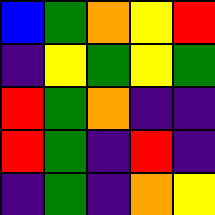[["blue", "green", "orange", "yellow", "red"], ["indigo", "yellow", "green", "yellow", "green"], ["red", "green", "orange", "indigo", "indigo"], ["red", "green", "indigo", "red", "indigo"], ["indigo", "green", "indigo", "orange", "yellow"]]